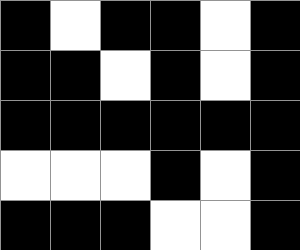[["black", "white", "black", "black", "white", "black"], ["black", "black", "white", "black", "white", "black"], ["black", "black", "black", "black", "black", "black"], ["white", "white", "white", "black", "white", "black"], ["black", "black", "black", "white", "white", "black"]]